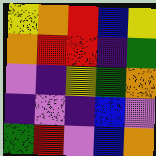[["yellow", "orange", "red", "blue", "yellow"], ["orange", "red", "red", "indigo", "green"], ["violet", "indigo", "yellow", "green", "orange"], ["indigo", "violet", "indigo", "blue", "violet"], ["green", "red", "violet", "blue", "orange"]]